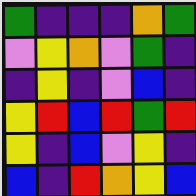[["green", "indigo", "indigo", "indigo", "orange", "green"], ["violet", "yellow", "orange", "violet", "green", "indigo"], ["indigo", "yellow", "indigo", "violet", "blue", "indigo"], ["yellow", "red", "blue", "red", "green", "red"], ["yellow", "indigo", "blue", "violet", "yellow", "indigo"], ["blue", "indigo", "red", "orange", "yellow", "blue"]]